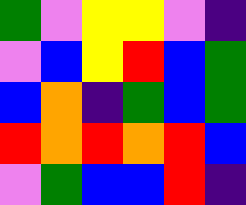[["green", "violet", "yellow", "yellow", "violet", "indigo"], ["violet", "blue", "yellow", "red", "blue", "green"], ["blue", "orange", "indigo", "green", "blue", "green"], ["red", "orange", "red", "orange", "red", "blue"], ["violet", "green", "blue", "blue", "red", "indigo"]]